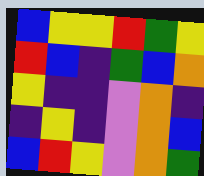[["blue", "yellow", "yellow", "red", "green", "yellow"], ["red", "blue", "indigo", "green", "blue", "orange"], ["yellow", "indigo", "indigo", "violet", "orange", "indigo"], ["indigo", "yellow", "indigo", "violet", "orange", "blue"], ["blue", "red", "yellow", "violet", "orange", "green"]]